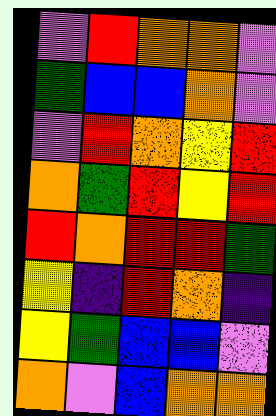[["violet", "red", "orange", "orange", "violet"], ["green", "blue", "blue", "orange", "violet"], ["violet", "red", "orange", "yellow", "red"], ["orange", "green", "red", "yellow", "red"], ["red", "orange", "red", "red", "green"], ["yellow", "indigo", "red", "orange", "indigo"], ["yellow", "green", "blue", "blue", "violet"], ["orange", "violet", "blue", "orange", "orange"]]